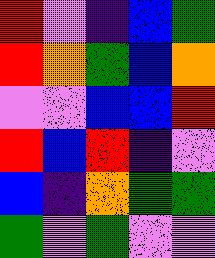[["red", "violet", "indigo", "blue", "green"], ["red", "orange", "green", "blue", "orange"], ["violet", "violet", "blue", "blue", "red"], ["red", "blue", "red", "indigo", "violet"], ["blue", "indigo", "orange", "green", "green"], ["green", "violet", "green", "violet", "violet"]]